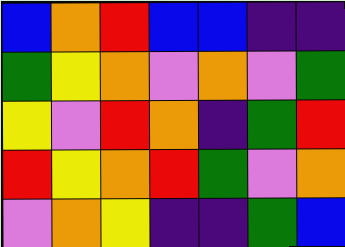[["blue", "orange", "red", "blue", "blue", "indigo", "indigo"], ["green", "yellow", "orange", "violet", "orange", "violet", "green"], ["yellow", "violet", "red", "orange", "indigo", "green", "red"], ["red", "yellow", "orange", "red", "green", "violet", "orange"], ["violet", "orange", "yellow", "indigo", "indigo", "green", "blue"]]